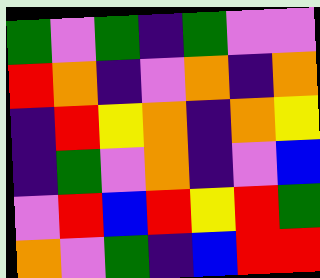[["green", "violet", "green", "indigo", "green", "violet", "violet"], ["red", "orange", "indigo", "violet", "orange", "indigo", "orange"], ["indigo", "red", "yellow", "orange", "indigo", "orange", "yellow"], ["indigo", "green", "violet", "orange", "indigo", "violet", "blue"], ["violet", "red", "blue", "red", "yellow", "red", "green"], ["orange", "violet", "green", "indigo", "blue", "red", "red"]]